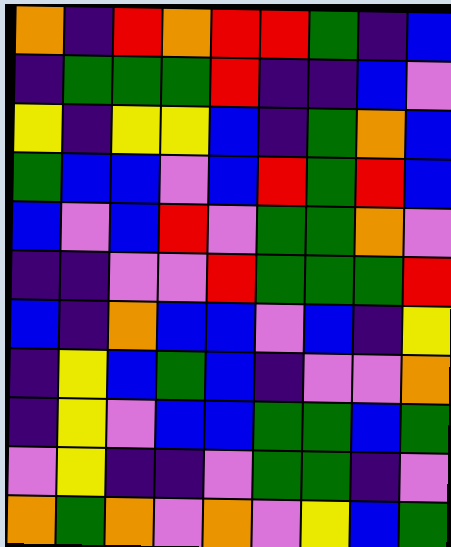[["orange", "indigo", "red", "orange", "red", "red", "green", "indigo", "blue"], ["indigo", "green", "green", "green", "red", "indigo", "indigo", "blue", "violet"], ["yellow", "indigo", "yellow", "yellow", "blue", "indigo", "green", "orange", "blue"], ["green", "blue", "blue", "violet", "blue", "red", "green", "red", "blue"], ["blue", "violet", "blue", "red", "violet", "green", "green", "orange", "violet"], ["indigo", "indigo", "violet", "violet", "red", "green", "green", "green", "red"], ["blue", "indigo", "orange", "blue", "blue", "violet", "blue", "indigo", "yellow"], ["indigo", "yellow", "blue", "green", "blue", "indigo", "violet", "violet", "orange"], ["indigo", "yellow", "violet", "blue", "blue", "green", "green", "blue", "green"], ["violet", "yellow", "indigo", "indigo", "violet", "green", "green", "indigo", "violet"], ["orange", "green", "orange", "violet", "orange", "violet", "yellow", "blue", "green"]]